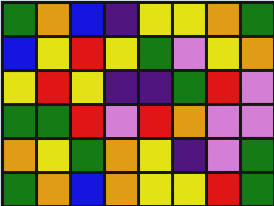[["green", "orange", "blue", "indigo", "yellow", "yellow", "orange", "green"], ["blue", "yellow", "red", "yellow", "green", "violet", "yellow", "orange"], ["yellow", "red", "yellow", "indigo", "indigo", "green", "red", "violet"], ["green", "green", "red", "violet", "red", "orange", "violet", "violet"], ["orange", "yellow", "green", "orange", "yellow", "indigo", "violet", "green"], ["green", "orange", "blue", "orange", "yellow", "yellow", "red", "green"]]